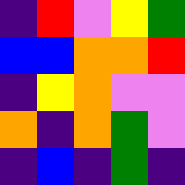[["indigo", "red", "violet", "yellow", "green"], ["blue", "blue", "orange", "orange", "red"], ["indigo", "yellow", "orange", "violet", "violet"], ["orange", "indigo", "orange", "green", "violet"], ["indigo", "blue", "indigo", "green", "indigo"]]